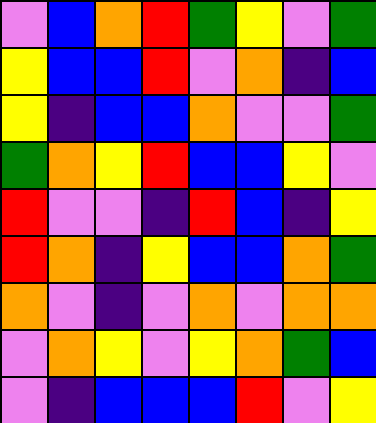[["violet", "blue", "orange", "red", "green", "yellow", "violet", "green"], ["yellow", "blue", "blue", "red", "violet", "orange", "indigo", "blue"], ["yellow", "indigo", "blue", "blue", "orange", "violet", "violet", "green"], ["green", "orange", "yellow", "red", "blue", "blue", "yellow", "violet"], ["red", "violet", "violet", "indigo", "red", "blue", "indigo", "yellow"], ["red", "orange", "indigo", "yellow", "blue", "blue", "orange", "green"], ["orange", "violet", "indigo", "violet", "orange", "violet", "orange", "orange"], ["violet", "orange", "yellow", "violet", "yellow", "orange", "green", "blue"], ["violet", "indigo", "blue", "blue", "blue", "red", "violet", "yellow"]]